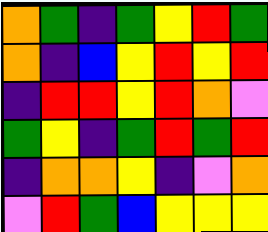[["orange", "green", "indigo", "green", "yellow", "red", "green"], ["orange", "indigo", "blue", "yellow", "red", "yellow", "red"], ["indigo", "red", "red", "yellow", "red", "orange", "violet"], ["green", "yellow", "indigo", "green", "red", "green", "red"], ["indigo", "orange", "orange", "yellow", "indigo", "violet", "orange"], ["violet", "red", "green", "blue", "yellow", "yellow", "yellow"]]